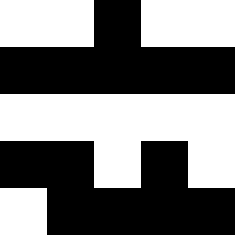[["white", "white", "black", "white", "white"], ["black", "black", "black", "black", "black"], ["white", "white", "white", "white", "white"], ["black", "black", "white", "black", "white"], ["white", "black", "black", "black", "black"]]